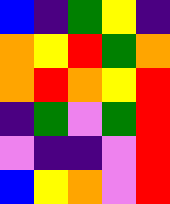[["blue", "indigo", "green", "yellow", "indigo"], ["orange", "yellow", "red", "green", "orange"], ["orange", "red", "orange", "yellow", "red"], ["indigo", "green", "violet", "green", "red"], ["violet", "indigo", "indigo", "violet", "red"], ["blue", "yellow", "orange", "violet", "red"]]